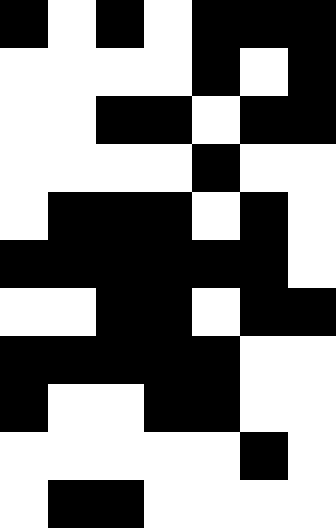[["black", "white", "black", "white", "black", "black", "black"], ["white", "white", "white", "white", "black", "white", "black"], ["white", "white", "black", "black", "white", "black", "black"], ["white", "white", "white", "white", "black", "white", "white"], ["white", "black", "black", "black", "white", "black", "white"], ["black", "black", "black", "black", "black", "black", "white"], ["white", "white", "black", "black", "white", "black", "black"], ["black", "black", "black", "black", "black", "white", "white"], ["black", "white", "white", "black", "black", "white", "white"], ["white", "white", "white", "white", "white", "black", "white"], ["white", "black", "black", "white", "white", "white", "white"]]